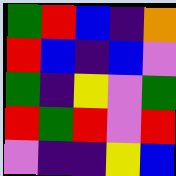[["green", "red", "blue", "indigo", "orange"], ["red", "blue", "indigo", "blue", "violet"], ["green", "indigo", "yellow", "violet", "green"], ["red", "green", "red", "violet", "red"], ["violet", "indigo", "indigo", "yellow", "blue"]]